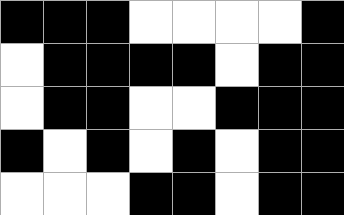[["black", "black", "black", "white", "white", "white", "white", "black"], ["white", "black", "black", "black", "black", "white", "black", "black"], ["white", "black", "black", "white", "white", "black", "black", "black"], ["black", "white", "black", "white", "black", "white", "black", "black"], ["white", "white", "white", "black", "black", "white", "black", "black"]]